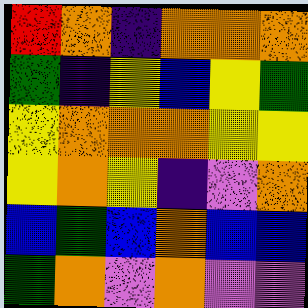[["red", "orange", "indigo", "orange", "orange", "orange"], ["green", "indigo", "yellow", "blue", "yellow", "green"], ["yellow", "orange", "orange", "orange", "yellow", "yellow"], ["yellow", "orange", "yellow", "indigo", "violet", "orange"], ["blue", "green", "blue", "orange", "blue", "blue"], ["green", "orange", "violet", "orange", "violet", "violet"]]